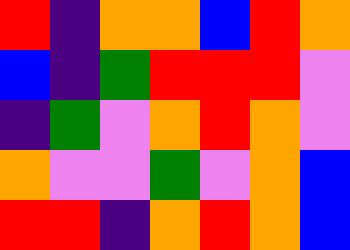[["red", "indigo", "orange", "orange", "blue", "red", "orange"], ["blue", "indigo", "green", "red", "red", "red", "violet"], ["indigo", "green", "violet", "orange", "red", "orange", "violet"], ["orange", "violet", "violet", "green", "violet", "orange", "blue"], ["red", "red", "indigo", "orange", "red", "orange", "blue"]]